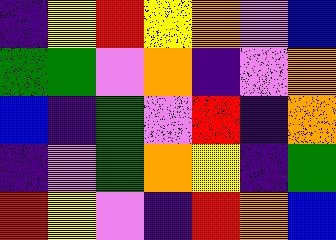[["indigo", "yellow", "red", "yellow", "orange", "violet", "blue"], ["green", "green", "violet", "orange", "indigo", "violet", "orange"], ["blue", "indigo", "green", "violet", "red", "indigo", "orange"], ["indigo", "violet", "green", "orange", "yellow", "indigo", "green"], ["red", "yellow", "violet", "indigo", "red", "orange", "blue"]]